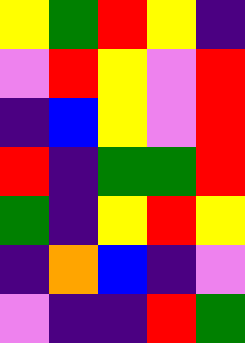[["yellow", "green", "red", "yellow", "indigo"], ["violet", "red", "yellow", "violet", "red"], ["indigo", "blue", "yellow", "violet", "red"], ["red", "indigo", "green", "green", "red"], ["green", "indigo", "yellow", "red", "yellow"], ["indigo", "orange", "blue", "indigo", "violet"], ["violet", "indigo", "indigo", "red", "green"]]